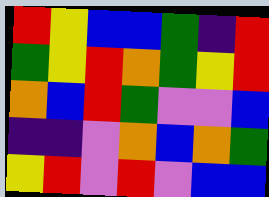[["red", "yellow", "blue", "blue", "green", "indigo", "red"], ["green", "yellow", "red", "orange", "green", "yellow", "red"], ["orange", "blue", "red", "green", "violet", "violet", "blue"], ["indigo", "indigo", "violet", "orange", "blue", "orange", "green"], ["yellow", "red", "violet", "red", "violet", "blue", "blue"]]